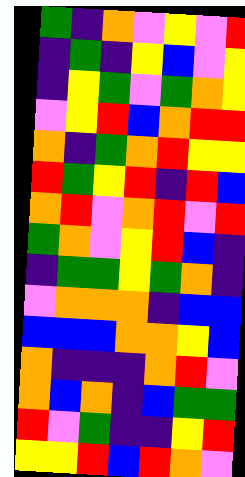[["green", "indigo", "orange", "violet", "yellow", "violet", "red"], ["indigo", "green", "indigo", "yellow", "blue", "violet", "yellow"], ["indigo", "yellow", "green", "violet", "green", "orange", "yellow"], ["violet", "yellow", "red", "blue", "orange", "red", "red"], ["orange", "indigo", "green", "orange", "red", "yellow", "yellow"], ["red", "green", "yellow", "red", "indigo", "red", "blue"], ["orange", "red", "violet", "orange", "red", "violet", "red"], ["green", "orange", "violet", "yellow", "red", "blue", "indigo"], ["indigo", "green", "green", "yellow", "green", "orange", "indigo"], ["violet", "orange", "orange", "orange", "indigo", "blue", "blue"], ["blue", "blue", "blue", "orange", "orange", "yellow", "blue"], ["orange", "indigo", "indigo", "indigo", "orange", "red", "violet"], ["orange", "blue", "orange", "indigo", "blue", "green", "green"], ["red", "violet", "green", "indigo", "indigo", "yellow", "red"], ["yellow", "yellow", "red", "blue", "red", "orange", "violet"]]